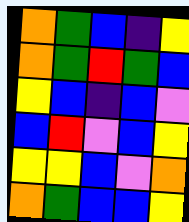[["orange", "green", "blue", "indigo", "yellow"], ["orange", "green", "red", "green", "blue"], ["yellow", "blue", "indigo", "blue", "violet"], ["blue", "red", "violet", "blue", "yellow"], ["yellow", "yellow", "blue", "violet", "orange"], ["orange", "green", "blue", "blue", "yellow"]]